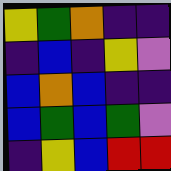[["yellow", "green", "orange", "indigo", "indigo"], ["indigo", "blue", "indigo", "yellow", "violet"], ["blue", "orange", "blue", "indigo", "indigo"], ["blue", "green", "blue", "green", "violet"], ["indigo", "yellow", "blue", "red", "red"]]